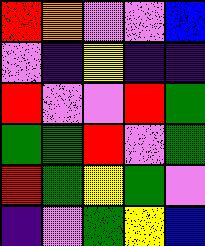[["red", "orange", "violet", "violet", "blue"], ["violet", "indigo", "yellow", "indigo", "indigo"], ["red", "violet", "violet", "red", "green"], ["green", "green", "red", "violet", "green"], ["red", "green", "yellow", "green", "violet"], ["indigo", "violet", "green", "yellow", "blue"]]